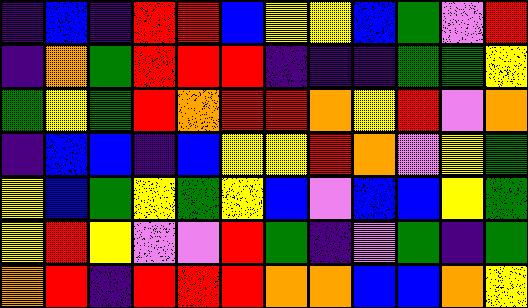[["indigo", "blue", "indigo", "red", "red", "blue", "yellow", "yellow", "blue", "green", "violet", "red"], ["indigo", "orange", "green", "red", "red", "red", "indigo", "indigo", "indigo", "green", "green", "yellow"], ["green", "yellow", "green", "red", "orange", "red", "red", "orange", "yellow", "red", "violet", "orange"], ["indigo", "blue", "blue", "indigo", "blue", "yellow", "yellow", "red", "orange", "violet", "yellow", "green"], ["yellow", "blue", "green", "yellow", "green", "yellow", "blue", "violet", "blue", "blue", "yellow", "green"], ["yellow", "red", "yellow", "violet", "violet", "red", "green", "indigo", "violet", "green", "indigo", "green"], ["orange", "red", "indigo", "red", "red", "red", "orange", "orange", "blue", "blue", "orange", "yellow"]]